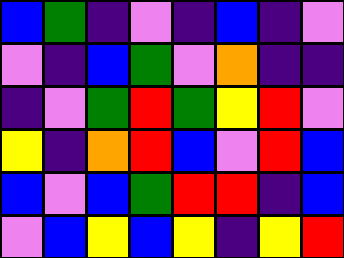[["blue", "green", "indigo", "violet", "indigo", "blue", "indigo", "violet"], ["violet", "indigo", "blue", "green", "violet", "orange", "indigo", "indigo"], ["indigo", "violet", "green", "red", "green", "yellow", "red", "violet"], ["yellow", "indigo", "orange", "red", "blue", "violet", "red", "blue"], ["blue", "violet", "blue", "green", "red", "red", "indigo", "blue"], ["violet", "blue", "yellow", "blue", "yellow", "indigo", "yellow", "red"]]